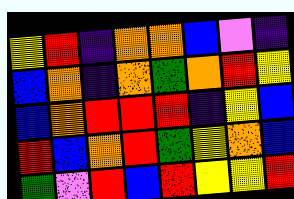[["yellow", "red", "indigo", "orange", "orange", "blue", "violet", "indigo"], ["blue", "orange", "indigo", "orange", "green", "orange", "red", "yellow"], ["blue", "orange", "red", "red", "red", "indigo", "yellow", "blue"], ["red", "blue", "orange", "red", "green", "yellow", "orange", "blue"], ["green", "violet", "red", "blue", "red", "yellow", "yellow", "red"]]